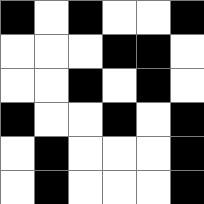[["black", "white", "black", "white", "white", "black"], ["white", "white", "white", "black", "black", "white"], ["white", "white", "black", "white", "black", "white"], ["black", "white", "white", "black", "white", "black"], ["white", "black", "white", "white", "white", "black"], ["white", "black", "white", "white", "white", "black"]]